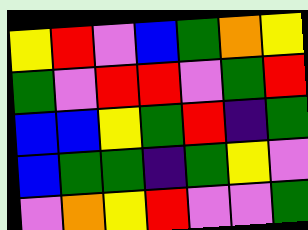[["yellow", "red", "violet", "blue", "green", "orange", "yellow"], ["green", "violet", "red", "red", "violet", "green", "red"], ["blue", "blue", "yellow", "green", "red", "indigo", "green"], ["blue", "green", "green", "indigo", "green", "yellow", "violet"], ["violet", "orange", "yellow", "red", "violet", "violet", "green"]]